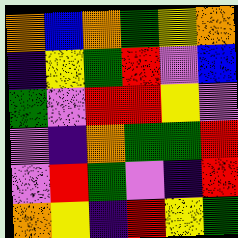[["orange", "blue", "orange", "green", "yellow", "orange"], ["indigo", "yellow", "green", "red", "violet", "blue"], ["green", "violet", "red", "red", "yellow", "violet"], ["violet", "indigo", "orange", "green", "green", "red"], ["violet", "red", "green", "violet", "indigo", "red"], ["orange", "yellow", "indigo", "red", "yellow", "green"]]